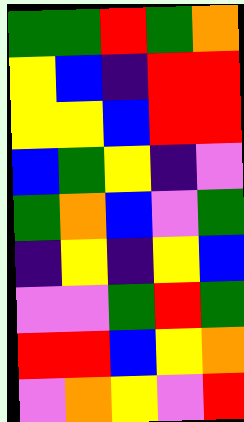[["green", "green", "red", "green", "orange"], ["yellow", "blue", "indigo", "red", "red"], ["yellow", "yellow", "blue", "red", "red"], ["blue", "green", "yellow", "indigo", "violet"], ["green", "orange", "blue", "violet", "green"], ["indigo", "yellow", "indigo", "yellow", "blue"], ["violet", "violet", "green", "red", "green"], ["red", "red", "blue", "yellow", "orange"], ["violet", "orange", "yellow", "violet", "red"]]